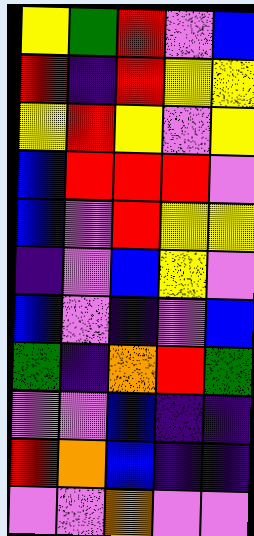[["yellow", "green", "red", "violet", "blue"], ["red", "indigo", "red", "yellow", "yellow"], ["yellow", "red", "yellow", "violet", "yellow"], ["blue", "red", "red", "red", "violet"], ["blue", "violet", "red", "yellow", "yellow"], ["indigo", "violet", "blue", "yellow", "violet"], ["blue", "violet", "indigo", "violet", "blue"], ["green", "indigo", "orange", "red", "green"], ["violet", "violet", "blue", "indigo", "indigo"], ["red", "orange", "blue", "indigo", "indigo"], ["violet", "violet", "orange", "violet", "violet"]]